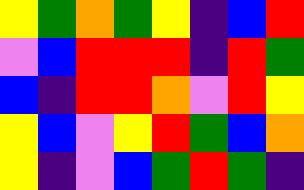[["yellow", "green", "orange", "green", "yellow", "indigo", "blue", "red"], ["violet", "blue", "red", "red", "red", "indigo", "red", "green"], ["blue", "indigo", "red", "red", "orange", "violet", "red", "yellow"], ["yellow", "blue", "violet", "yellow", "red", "green", "blue", "orange"], ["yellow", "indigo", "violet", "blue", "green", "red", "green", "indigo"]]